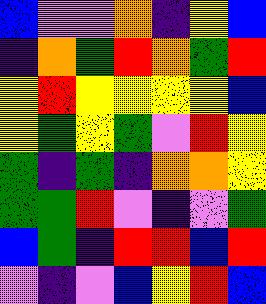[["blue", "violet", "violet", "orange", "indigo", "yellow", "blue"], ["indigo", "orange", "green", "red", "orange", "green", "red"], ["yellow", "red", "yellow", "yellow", "yellow", "yellow", "blue"], ["yellow", "green", "yellow", "green", "violet", "red", "yellow"], ["green", "indigo", "green", "indigo", "orange", "orange", "yellow"], ["green", "green", "red", "violet", "indigo", "violet", "green"], ["blue", "green", "indigo", "red", "red", "blue", "red"], ["violet", "indigo", "violet", "blue", "yellow", "red", "blue"]]